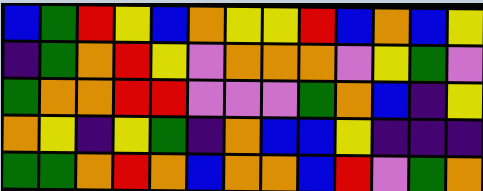[["blue", "green", "red", "yellow", "blue", "orange", "yellow", "yellow", "red", "blue", "orange", "blue", "yellow"], ["indigo", "green", "orange", "red", "yellow", "violet", "orange", "orange", "orange", "violet", "yellow", "green", "violet"], ["green", "orange", "orange", "red", "red", "violet", "violet", "violet", "green", "orange", "blue", "indigo", "yellow"], ["orange", "yellow", "indigo", "yellow", "green", "indigo", "orange", "blue", "blue", "yellow", "indigo", "indigo", "indigo"], ["green", "green", "orange", "red", "orange", "blue", "orange", "orange", "blue", "red", "violet", "green", "orange"]]